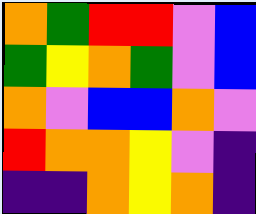[["orange", "green", "red", "red", "violet", "blue"], ["green", "yellow", "orange", "green", "violet", "blue"], ["orange", "violet", "blue", "blue", "orange", "violet"], ["red", "orange", "orange", "yellow", "violet", "indigo"], ["indigo", "indigo", "orange", "yellow", "orange", "indigo"]]